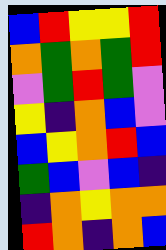[["blue", "red", "yellow", "yellow", "red"], ["orange", "green", "orange", "green", "red"], ["violet", "green", "red", "green", "violet"], ["yellow", "indigo", "orange", "blue", "violet"], ["blue", "yellow", "orange", "red", "blue"], ["green", "blue", "violet", "blue", "indigo"], ["indigo", "orange", "yellow", "orange", "orange"], ["red", "orange", "indigo", "orange", "blue"]]